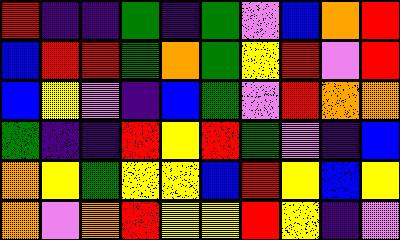[["red", "indigo", "indigo", "green", "indigo", "green", "violet", "blue", "orange", "red"], ["blue", "red", "red", "green", "orange", "green", "yellow", "red", "violet", "red"], ["blue", "yellow", "violet", "indigo", "blue", "green", "violet", "red", "orange", "orange"], ["green", "indigo", "indigo", "red", "yellow", "red", "green", "violet", "indigo", "blue"], ["orange", "yellow", "green", "yellow", "yellow", "blue", "red", "yellow", "blue", "yellow"], ["orange", "violet", "orange", "red", "yellow", "yellow", "red", "yellow", "indigo", "violet"]]